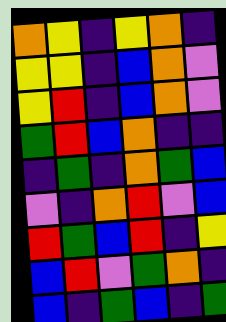[["orange", "yellow", "indigo", "yellow", "orange", "indigo"], ["yellow", "yellow", "indigo", "blue", "orange", "violet"], ["yellow", "red", "indigo", "blue", "orange", "violet"], ["green", "red", "blue", "orange", "indigo", "indigo"], ["indigo", "green", "indigo", "orange", "green", "blue"], ["violet", "indigo", "orange", "red", "violet", "blue"], ["red", "green", "blue", "red", "indigo", "yellow"], ["blue", "red", "violet", "green", "orange", "indigo"], ["blue", "indigo", "green", "blue", "indigo", "green"]]